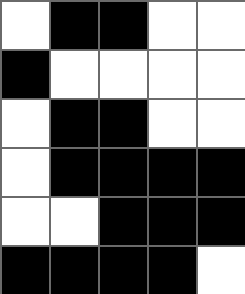[["white", "black", "black", "white", "white"], ["black", "white", "white", "white", "white"], ["white", "black", "black", "white", "white"], ["white", "black", "black", "black", "black"], ["white", "white", "black", "black", "black"], ["black", "black", "black", "black", "white"]]